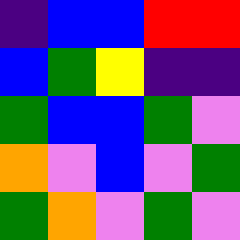[["indigo", "blue", "blue", "red", "red"], ["blue", "green", "yellow", "indigo", "indigo"], ["green", "blue", "blue", "green", "violet"], ["orange", "violet", "blue", "violet", "green"], ["green", "orange", "violet", "green", "violet"]]